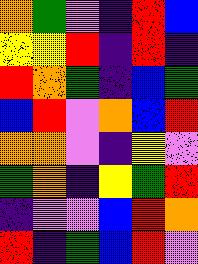[["orange", "green", "violet", "indigo", "red", "blue"], ["yellow", "yellow", "red", "indigo", "red", "indigo"], ["red", "orange", "green", "indigo", "blue", "green"], ["blue", "red", "violet", "orange", "blue", "red"], ["orange", "orange", "violet", "indigo", "yellow", "violet"], ["green", "orange", "indigo", "yellow", "green", "red"], ["indigo", "violet", "violet", "blue", "red", "orange"], ["red", "indigo", "green", "blue", "red", "violet"]]